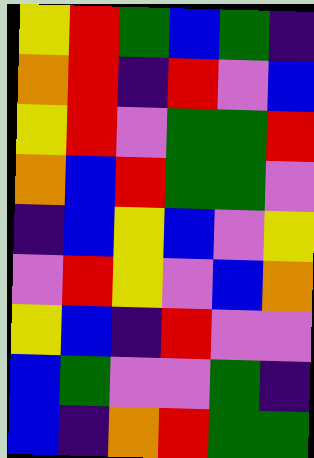[["yellow", "red", "green", "blue", "green", "indigo"], ["orange", "red", "indigo", "red", "violet", "blue"], ["yellow", "red", "violet", "green", "green", "red"], ["orange", "blue", "red", "green", "green", "violet"], ["indigo", "blue", "yellow", "blue", "violet", "yellow"], ["violet", "red", "yellow", "violet", "blue", "orange"], ["yellow", "blue", "indigo", "red", "violet", "violet"], ["blue", "green", "violet", "violet", "green", "indigo"], ["blue", "indigo", "orange", "red", "green", "green"]]